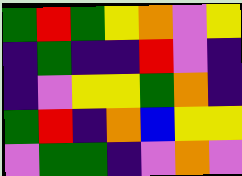[["green", "red", "green", "yellow", "orange", "violet", "yellow"], ["indigo", "green", "indigo", "indigo", "red", "violet", "indigo"], ["indigo", "violet", "yellow", "yellow", "green", "orange", "indigo"], ["green", "red", "indigo", "orange", "blue", "yellow", "yellow"], ["violet", "green", "green", "indigo", "violet", "orange", "violet"]]